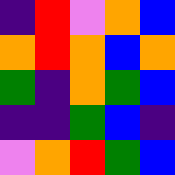[["indigo", "red", "violet", "orange", "blue"], ["orange", "red", "orange", "blue", "orange"], ["green", "indigo", "orange", "green", "blue"], ["indigo", "indigo", "green", "blue", "indigo"], ["violet", "orange", "red", "green", "blue"]]